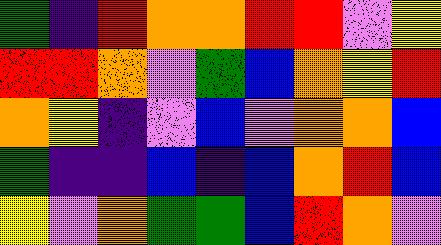[["green", "indigo", "red", "orange", "orange", "red", "red", "violet", "yellow"], ["red", "red", "orange", "violet", "green", "blue", "orange", "yellow", "red"], ["orange", "yellow", "indigo", "violet", "blue", "violet", "orange", "orange", "blue"], ["green", "indigo", "indigo", "blue", "indigo", "blue", "orange", "red", "blue"], ["yellow", "violet", "orange", "green", "green", "blue", "red", "orange", "violet"]]